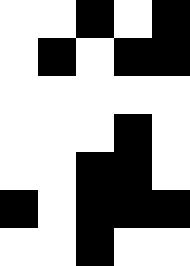[["white", "white", "black", "white", "black"], ["white", "black", "white", "black", "black"], ["white", "white", "white", "white", "white"], ["white", "white", "white", "black", "white"], ["white", "white", "black", "black", "white"], ["black", "white", "black", "black", "black"], ["white", "white", "black", "white", "white"]]